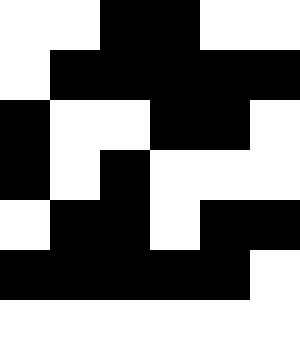[["white", "white", "black", "black", "white", "white"], ["white", "black", "black", "black", "black", "black"], ["black", "white", "white", "black", "black", "white"], ["black", "white", "black", "white", "white", "white"], ["white", "black", "black", "white", "black", "black"], ["black", "black", "black", "black", "black", "white"], ["white", "white", "white", "white", "white", "white"]]